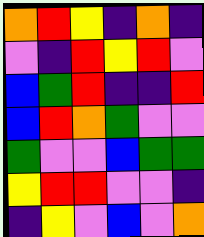[["orange", "red", "yellow", "indigo", "orange", "indigo"], ["violet", "indigo", "red", "yellow", "red", "violet"], ["blue", "green", "red", "indigo", "indigo", "red"], ["blue", "red", "orange", "green", "violet", "violet"], ["green", "violet", "violet", "blue", "green", "green"], ["yellow", "red", "red", "violet", "violet", "indigo"], ["indigo", "yellow", "violet", "blue", "violet", "orange"]]